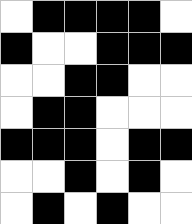[["white", "black", "black", "black", "black", "white"], ["black", "white", "white", "black", "black", "black"], ["white", "white", "black", "black", "white", "white"], ["white", "black", "black", "white", "white", "white"], ["black", "black", "black", "white", "black", "black"], ["white", "white", "black", "white", "black", "white"], ["white", "black", "white", "black", "white", "white"]]